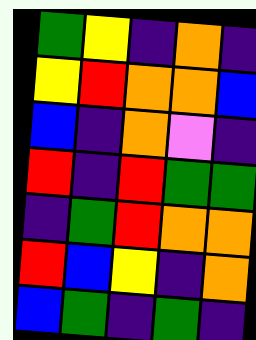[["green", "yellow", "indigo", "orange", "indigo"], ["yellow", "red", "orange", "orange", "blue"], ["blue", "indigo", "orange", "violet", "indigo"], ["red", "indigo", "red", "green", "green"], ["indigo", "green", "red", "orange", "orange"], ["red", "blue", "yellow", "indigo", "orange"], ["blue", "green", "indigo", "green", "indigo"]]